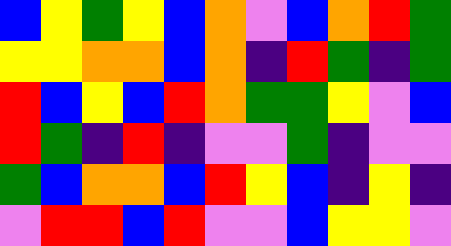[["blue", "yellow", "green", "yellow", "blue", "orange", "violet", "blue", "orange", "red", "green"], ["yellow", "yellow", "orange", "orange", "blue", "orange", "indigo", "red", "green", "indigo", "green"], ["red", "blue", "yellow", "blue", "red", "orange", "green", "green", "yellow", "violet", "blue"], ["red", "green", "indigo", "red", "indigo", "violet", "violet", "green", "indigo", "violet", "violet"], ["green", "blue", "orange", "orange", "blue", "red", "yellow", "blue", "indigo", "yellow", "indigo"], ["violet", "red", "red", "blue", "red", "violet", "violet", "blue", "yellow", "yellow", "violet"]]